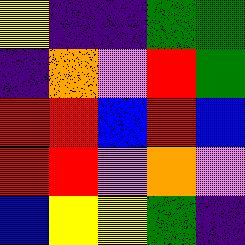[["yellow", "indigo", "indigo", "green", "green"], ["indigo", "orange", "violet", "red", "green"], ["red", "red", "blue", "red", "blue"], ["red", "red", "violet", "orange", "violet"], ["blue", "yellow", "yellow", "green", "indigo"]]